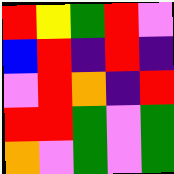[["red", "yellow", "green", "red", "violet"], ["blue", "red", "indigo", "red", "indigo"], ["violet", "red", "orange", "indigo", "red"], ["red", "red", "green", "violet", "green"], ["orange", "violet", "green", "violet", "green"]]